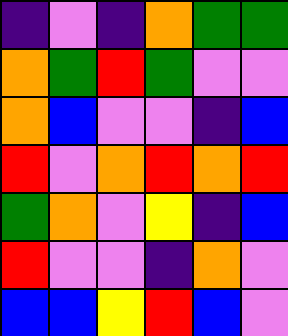[["indigo", "violet", "indigo", "orange", "green", "green"], ["orange", "green", "red", "green", "violet", "violet"], ["orange", "blue", "violet", "violet", "indigo", "blue"], ["red", "violet", "orange", "red", "orange", "red"], ["green", "orange", "violet", "yellow", "indigo", "blue"], ["red", "violet", "violet", "indigo", "orange", "violet"], ["blue", "blue", "yellow", "red", "blue", "violet"]]